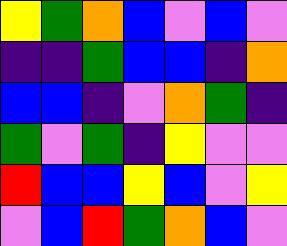[["yellow", "green", "orange", "blue", "violet", "blue", "violet"], ["indigo", "indigo", "green", "blue", "blue", "indigo", "orange"], ["blue", "blue", "indigo", "violet", "orange", "green", "indigo"], ["green", "violet", "green", "indigo", "yellow", "violet", "violet"], ["red", "blue", "blue", "yellow", "blue", "violet", "yellow"], ["violet", "blue", "red", "green", "orange", "blue", "violet"]]